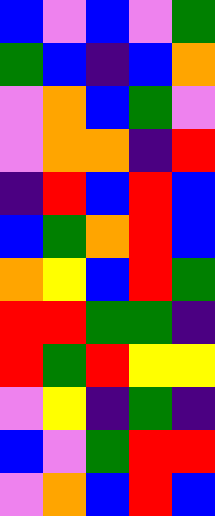[["blue", "violet", "blue", "violet", "green"], ["green", "blue", "indigo", "blue", "orange"], ["violet", "orange", "blue", "green", "violet"], ["violet", "orange", "orange", "indigo", "red"], ["indigo", "red", "blue", "red", "blue"], ["blue", "green", "orange", "red", "blue"], ["orange", "yellow", "blue", "red", "green"], ["red", "red", "green", "green", "indigo"], ["red", "green", "red", "yellow", "yellow"], ["violet", "yellow", "indigo", "green", "indigo"], ["blue", "violet", "green", "red", "red"], ["violet", "orange", "blue", "red", "blue"]]